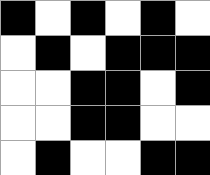[["black", "white", "black", "white", "black", "white"], ["white", "black", "white", "black", "black", "black"], ["white", "white", "black", "black", "white", "black"], ["white", "white", "black", "black", "white", "white"], ["white", "black", "white", "white", "black", "black"]]